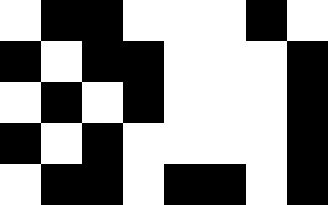[["white", "black", "black", "white", "white", "white", "black", "white"], ["black", "white", "black", "black", "white", "white", "white", "black"], ["white", "black", "white", "black", "white", "white", "white", "black"], ["black", "white", "black", "white", "white", "white", "white", "black"], ["white", "black", "black", "white", "black", "black", "white", "black"]]